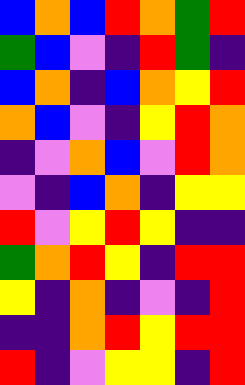[["blue", "orange", "blue", "red", "orange", "green", "red"], ["green", "blue", "violet", "indigo", "red", "green", "indigo"], ["blue", "orange", "indigo", "blue", "orange", "yellow", "red"], ["orange", "blue", "violet", "indigo", "yellow", "red", "orange"], ["indigo", "violet", "orange", "blue", "violet", "red", "orange"], ["violet", "indigo", "blue", "orange", "indigo", "yellow", "yellow"], ["red", "violet", "yellow", "red", "yellow", "indigo", "indigo"], ["green", "orange", "red", "yellow", "indigo", "red", "red"], ["yellow", "indigo", "orange", "indigo", "violet", "indigo", "red"], ["indigo", "indigo", "orange", "red", "yellow", "red", "red"], ["red", "indigo", "violet", "yellow", "yellow", "indigo", "red"]]